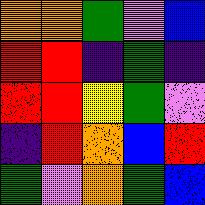[["orange", "orange", "green", "violet", "blue"], ["red", "red", "indigo", "green", "indigo"], ["red", "red", "yellow", "green", "violet"], ["indigo", "red", "orange", "blue", "red"], ["green", "violet", "orange", "green", "blue"]]